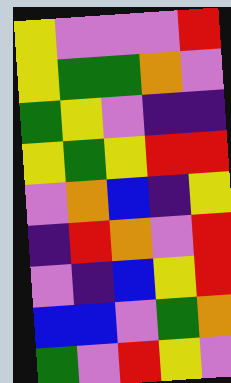[["yellow", "violet", "violet", "violet", "red"], ["yellow", "green", "green", "orange", "violet"], ["green", "yellow", "violet", "indigo", "indigo"], ["yellow", "green", "yellow", "red", "red"], ["violet", "orange", "blue", "indigo", "yellow"], ["indigo", "red", "orange", "violet", "red"], ["violet", "indigo", "blue", "yellow", "red"], ["blue", "blue", "violet", "green", "orange"], ["green", "violet", "red", "yellow", "violet"]]